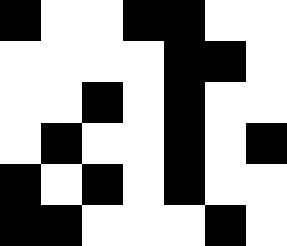[["black", "white", "white", "black", "black", "white", "white"], ["white", "white", "white", "white", "black", "black", "white"], ["white", "white", "black", "white", "black", "white", "white"], ["white", "black", "white", "white", "black", "white", "black"], ["black", "white", "black", "white", "black", "white", "white"], ["black", "black", "white", "white", "white", "black", "white"]]